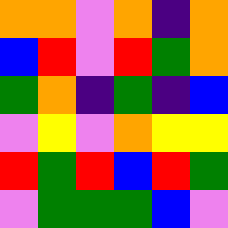[["orange", "orange", "violet", "orange", "indigo", "orange"], ["blue", "red", "violet", "red", "green", "orange"], ["green", "orange", "indigo", "green", "indigo", "blue"], ["violet", "yellow", "violet", "orange", "yellow", "yellow"], ["red", "green", "red", "blue", "red", "green"], ["violet", "green", "green", "green", "blue", "violet"]]